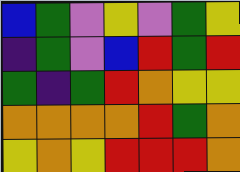[["blue", "green", "violet", "yellow", "violet", "green", "yellow"], ["indigo", "green", "violet", "blue", "red", "green", "red"], ["green", "indigo", "green", "red", "orange", "yellow", "yellow"], ["orange", "orange", "orange", "orange", "red", "green", "orange"], ["yellow", "orange", "yellow", "red", "red", "red", "orange"]]